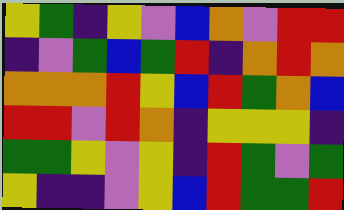[["yellow", "green", "indigo", "yellow", "violet", "blue", "orange", "violet", "red", "red"], ["indigo", "violet", "green", "blue", "green", "red", "indigo", "orange", "red", "orange"], ["orange", "orange", "orange", "red", "yellow", "blue", "red", "green", "orange", "blue"], ["red", "red", "violet", "red", "orange", "indigo", "yellow", "yellow", "yellow", "indigo"], ["green", "green", "yellow", "violet", "yellow", "indigo", "red", "green", "violet", "green"], ["yellow", "indigo", "indigo", "violet", "yellow", "blue", "red", "green", "green", "red"]]